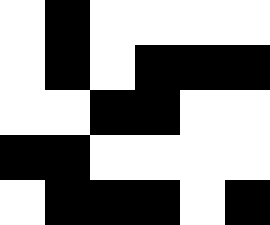[["white", "black", "white", "white", "white", "white"], ["white", "black", "white", "black", "black", "black"], ["white", "white", "black", "black", "white", "white"], ["black", "black", "white", "white", "white", "white"], ["white", "black", "black", "black", "white", "black"]]